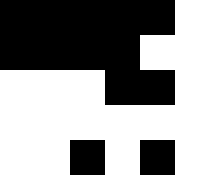[["black", "black", "black", "black", "black", "white"], ["black", "black", "black", "black", "white", "white"], ["white", "white", "white", "black", "black", "white"], ["white", "white", "white", "white", "white", "white"], ["white", "white", "black", "white", "black", "white"]]